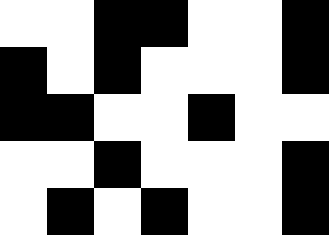[["white", "white", "black", "black", "white", "white", "black"], ["black", "white", "black", "white", "white", "white", "black"], ["black", "black", "white", "white", "black", "white", "white"], ["white", "white", "black", "white", "white", "white", "black"], ["white", "black", "white", "black", "white", "white", "black"]]